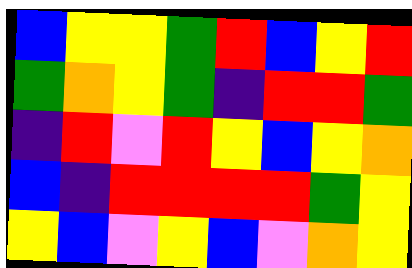[["blue", "yellow", "yellow", "green", "red", "blue", "yellow", "red"], ["green", "orange", "yellow", "green", "indigo", "red", "red", "green"], ["indigo", "red", "violet", "red", "yellow", "blue", "yellow", "orange"], ["blue", "indigo", "red", "red", "red", "red", "green", "yellow"], ["yellow", "blue", "violet", "yellow", "blue", "violet", "orange", "yellow"]]